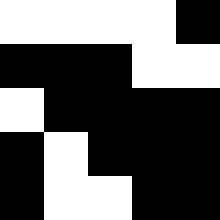[["white", "white", "white", "white", "black"], ["black", "black", "black", "white", "white"], ["white", "black", "black", "black", "black"], ["black", "white", "black", "black", "black"], ["black", "white", "white", "black", "black"]]